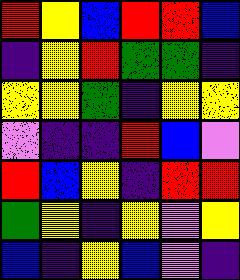[["red", "yellow", "blue", "red", "red", "blue"], ["indigo", "yellow", "red", "green", "green", "indigo"], ["yellow", "yellow", "green", "indigo", "yellow", "yellow"], ["violet", "indigo", "indigo", "red", "blue", "violet"], ["red", "blue", "yellow", "indigo", "red", "red"], ["green", "yellow", "indigo", "yellow", "violet", "yellow"], ["blue", "indigo", "yellow", "blue", "violet", "indigo"]]